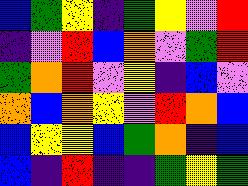[["blue", "green", "yellow", "indigo", "green", "yellow", "violet", "red"], ["indigo", "violet", "red", "blue", "orange", "violet", "green", "red"], ["green", "orange", "red", "violet", "yellow", "indigo", "blue", "violet"], ["orange", "blue", "orange", "yellow", "violet", "red", "orange", "blue"], ["blue", "yellow", "yellow", "blue", "green", "orange", "indigo", "blue"], ["blue", "indigo", "red", "indigo", "indigo", "green", "yellow", "green"]]